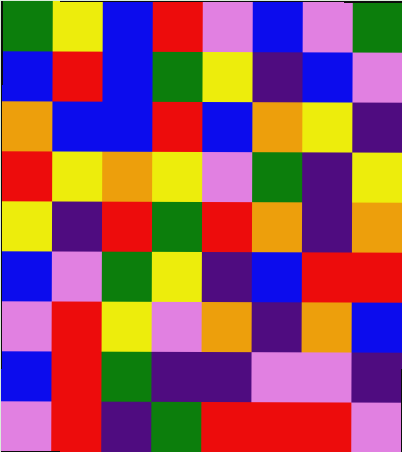[["green", "yellow", "blue", "red", "violet", "blue", "violet", "green"], ["blue", "red", "blue", "green", "yellow", "indigo", "blue", "violet"], ["orange", "blue", "blue", "red", "blue", "orange", "yellow", "indigo"], ["red", "yellow", "orange", "yellow", "violet", "green", "indigo", "yellow"], ["yellow", "indigo", "red", "green", "red", "orange", "indigo", "orange"], ["blue", "violet", "green", "yellow", "indigo", "blue", "red", "red"], ["violet", "red", "yellow", "violet", "orange", "indigo", "orange", "blue"], ["blue", "red", "green", "indigo", "indigo", "violet", "violet", "indigo"], ["violet", "red", "indigo", "green", "red", "red", "red", "violet"]]